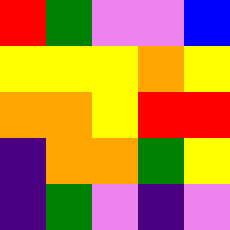[["red", "green", "violet", "violet", "blue"], ["yellow", "yellow", "yellow", "orange", "yellow"], ["orange", "orange", "yellow", "red", "red"], ["indigo", "orange", "orange", "green", "yellow"], ["indigo", "green", "violet", "indigo", "violet"]]